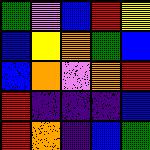[["green", "violet", "blue", "red", "yellow"], ["blue", "yellow", "orange", "green", "blue"], ["blue", "orange", "violet", "orange", "red"], ["red", "indigo", "indigo", "indigo", "blue"], ["red", "orange", "indigo", "blue", "green"]]